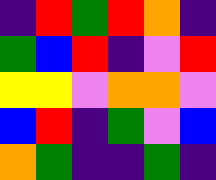[["indigo", "red", "green", "red", "orange", "indigo"], ["green", "blue", "red", "indigo", "violet", "red"], ["yellow", "yellow", "violet", "orange", "orange", "violet"], ["blue", "red", "indigo", "green", "violet", "blue"], ["orange", "green", "indigo", "indigo", "green", "indigo"]]